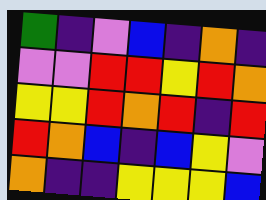[["green", "indigo", "violet", "blue", "indigo", "orange", "indigo"], ["violet", "violet", "red", "red", "yellow", "red", "orange"], ["yellow", "yellow", "red", "orange", "red", "indigo", "red"], ["red", "orange", "blue", "indigo", "blue", "yellow", "violet"], ["orange", "indigo", "indigo", "yellow", "yellow", "yellow", "blue"]]